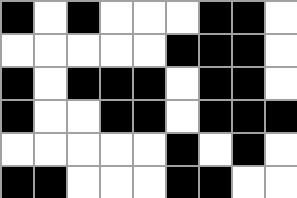[["black", "white", "black", "white", "white", "white", "black", "black", "white"], ["white", "white", "white", "white", "white", "black", "black", "black", "white"], ["black", "white", "black", "black", "black", "white", "black", "black", "white"], ["black", "white", "white", "black", "black", "white", "black", "black", "black"], ["white", "white", "white", "white", "white", "black", "white", "black", "white"], ["black", "black", "white", "white", "white", "black", "black", "white", "white"]]